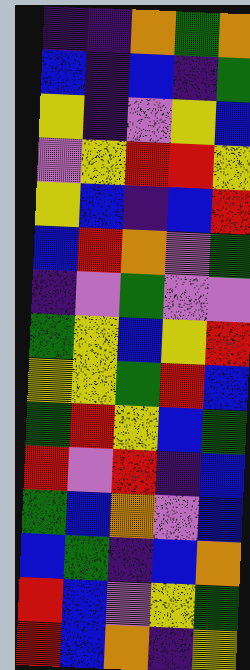[["indigo", "indigo", "orange", "green", "orange"], ["blue", "indigo", "blue", "indigo", "green"], ["yellow", "indigo", "violet", "yellow", "blue"], ["violet", "yellow", "red", "red", "yellow"], ["yellow", "blue", "indigo", "blue", "red"], ["blue", "red", "orange", "violet", "green"], ["indigo", "violet", "green", "violet", "violet"], ["green", "yellow", "blue", "yellow", "red"], ["yellow", "yellow", "green", "red", "blue"], ["green", "red", "yellow", "blue", "green"], ["red", "violet", "red", "indigo", "blue"], ["green", "blue", "orange", "violet", "blue"], ["blue", "green", "indigo", "blue", "orange"], ["red", "blue", "violet", "yellow", "green"], ["red", "blue", "orange", "indigo", "yellow"]]